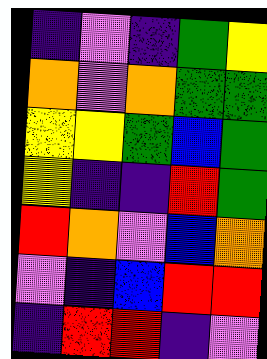[["indigo", "violet", "indigo", "green", "yellow"], ["orange", "violet", "orange", "green", "green"], ["yellow", "yellow", "green", "blue", "green"], ["yellow", "indigo", "indigo", "red", "green"], ["red", "orange", "violet", "blue", "orange"], ["violet", "indigo", "blue", "red", "red"], ["indigo", "red", "red", "indigo", "violet"]]